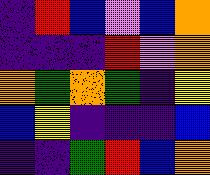[["indigo", "red", "blue", "violet", "blue", "orange"], ["indigo", "indigo", "indigo", "red", "violet", "orange"], ["orange", "green", "orange", "green", "indigo", "yellow"], ["blue", "yellow", "indigo", "indigo", "indigo", "blue"], ["indigo", "indigo", "green", "red", "blue", "orange"]]